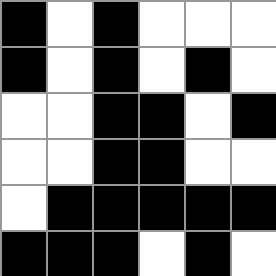[["black", "white", "black", "white", "white", "white"], ["black", "white", "black", "white", "black", "white"], ["white", "white", "black", "black", "white", "black"], ["white", "white", "black", "black", "white", "white"], ["white", "black", "black", "black", "black", "black"], ["black", "black", "black", "white", "black", "white"]]